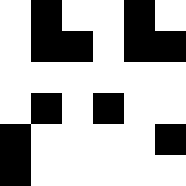[["white", "black", "white", "white", "black", "white"], ["white", "black", "black", "white", "black", "black"], ["white", "white", "white", "white", "white", "white"], ["white", "black", "white", "black", "white", "white"], ["black", "white", "white", "white", "white", "black"], ["black", "white", "white", "white", "white", "white"]]